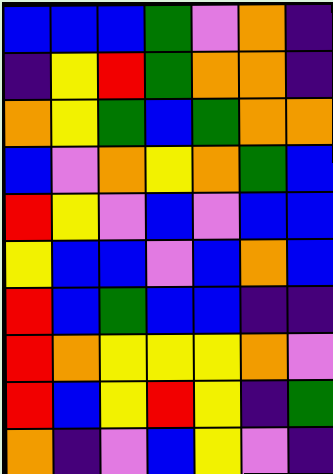[["blue", "blue", "blue", "green", "violet", "orange", "indigo"], ["indigo", "yellow", "red", "green", "orange", "orange", "indigo"], ["orange", "yellow", "green", "blue", "green", "orange", "orange"], ["blue", "violet", "orange", "yellow", "orange", "green", "blue"], ["red", "yellow", "violet", "blue", "violet", "blue", "blue"], ["yellow", "blue", "blue", "violet", "blue", "orange", "blue"], ["red", "blue", "green", "blue", "blue", "indigo", "indigo"], ["red", "orange", "yellow", "yellow", "yellow", "orange", "violet"], ["red", "blue", "yellow", "red", "yellow", "indigo", "green"], ["orange", "indigo", "violet", "blue", "yellow", "violet", "indigo"]]